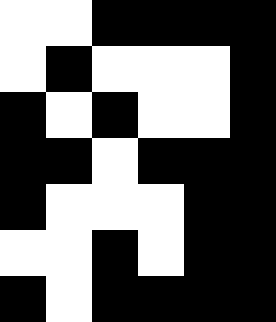[["white", "white", "black", "black", "black", "black"], ["white", "black", "white", "white", "white", "black"], ["black", "white", "black", "white", "white", "black"], ["black", "black", "white", "black", "black", "black"], ["black", "white", "white", "white", "black", "black"], ["white", "white", "black", "white", "black", "black"], ["black", "white", "black", "black", "black", "black"]]